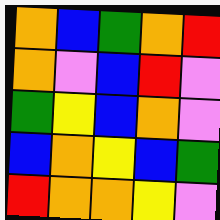[["orange", "blue", "green", "orange", "red"], ["orange", "violet", "blue", "red", "violet"], ["green", "yellow", "blue", "orange", "violet"], ["blue", "orange", "yellow", "blue", "green"], ["red", "orange", "orange", "yellow", "violet"]]